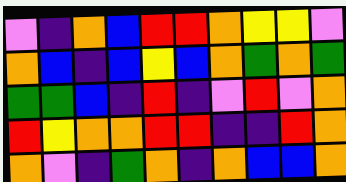[["violet", "indigo", "orange", "blue", "red", "red", "orange", "yellow", "yellow", "violet"], ["orange", "blue", "indigo", "blue", "yellow", "blue", "orange", "green", "orange", "green"], ["green", "green", "blue", "indigo", "red", "indigo", "violet", "red", "violet", "orange"], ["red", "yellow", "orange", "orange", "red", "red", "indigo", "indigo", "red", "orange"], ["orange", "violet", "indigo", "green", "orange", "indigo", "orange", "blue", "blue", "orange"]]